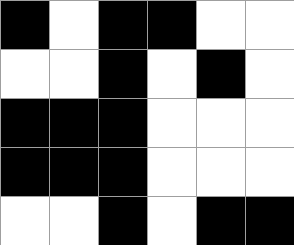[["black", "white", "black", "black", "white", "white"], ["white", "white", "black", "white", "black", "white"], ["black", "black", "black", "white", "white", "white"], ["black", "black", "black", "white", "white", "white"], ["white", "white", "black", "white", "black", "black"]]